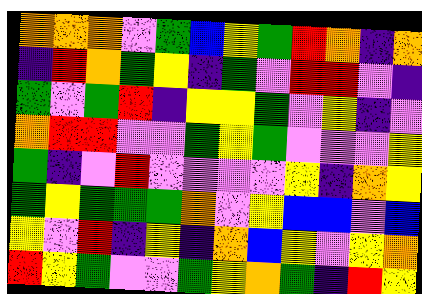[["orange", "orange", "orange", "violet", "green", "blue", "yellow", "green", "red", "orange", "indigo", "orange"], ["indigo", "red", "orange", "green", "yellow", "indigo", "green", "violet", "red", "red", "violet", "indigo"], ["green", "violet", "green", "red", "indigo", "yellow", "yellow", "green", "violet", "yellow", "indigo", "violet"], ["orange", "red", "red", "violet", "violet", "green", "yellow", "green", "violet", "violet", "violet", "yellow"], ["green", "indigo", "violet", "red", "violet", "violet", "violet", "violet", "yellow", "indigo", "orange", "yellow"], ["green", "yellow", "green", "green", "green", "orange", "violet", "yellow", "blue", "blue", "violet", "blue"], ["yellow", "violet", "red", "indigo", "yellow", "indigo", "orange", "blue", "yellow", "violet", "yellow", "orange"], ["red", "yellow", "green", "violet", "violet", "green", "yellow", "orange", "green", "indigo", "red", "yellow"]]